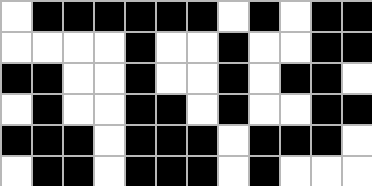[["white", "black", "black", "black", "black", "black", "black", "white", "black", "white", "black", "black"], ["white", "white", "white", "white", "black", "white", "white", "black", "white", "white", "black", "black"], ["black", "black", "white", "white", "black", "white", "white", "black", "white", "black", "black", "white"], ["white", "black", "white", "white", "black", "black", "white", "black", "white", "white", "black", "black"], ["black", "black", "black", "white", "black", "black", "black", "white", "black", "black", "black", "white"], ["white", "black", "black", "white", "black", "black", "black", "white", "black", "white", "white", "white"]]